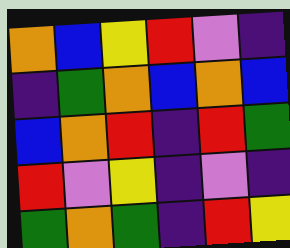[["orange", "blue", "yellow", "red", "violet", "indigo"], ["indigo", "green", "orange", "blue", "orange", "blue"], ["blue", "orange", "red", "indigo", "red", "green"], ["red", "violet", "yellow", "indigo", "violet", "indigo"], ["green", "orange", "green", "indigo", "red", "yellow"]]